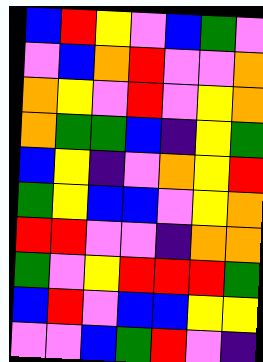[["blue", "red", "yellow", "violet", "blue", "green", "violet"], ["violet", "blue", "orange", "red", "violet", "violet", "orange"], ["orange", "yellow", "violet", "red", "violet", "yellow", "orange"], ["orange", "green", "green", "blue", "indigo", "yellow", "green"], ["blue", "yellow", "indigo", "violet", "orange", "yellow", "red"], ["green", "yellow", "blue", "blue", "violet", "yellow", "orange"], ["red", "red", "violet", "violet", "indigo", "orange", "orange"], ["green", "violet", "yellow", "red", "red", "red", "green"], ["blue", "red", "violet", "blue", "blue", "yellow", "yellow"], ["violet", "violet", "blue", "green", "red", "violet", "indigo"]]